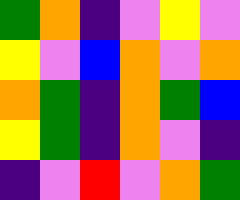[["green", "orange", "indigo", "violet", "yellow", "violet"], ["yellow", "violet", "blue", "orange", "violet", "orange"], ["orange", "green", "indigo", "orange", "green", "blue"], ["yellow", "green", "indigo", "orange", "violet", "indigo"], ["indigo", "violet", "red", "violet", "orange", "green"]]